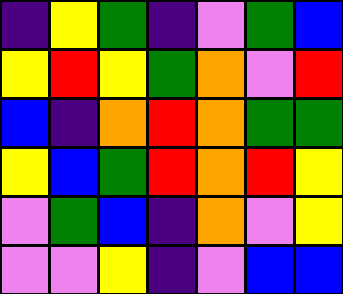[["indigo", "yellow", "green", "indigo", "violet", "green", "blue"], ["yellow", "red", "yellow", "green", "orange", "violet", "red"], ["blue", "indigo", "orange", "red", "orange", "green", "green"], ["yellow", "blue", "green", "red", "orange", "red", "yellow"], ["violet", "green", "blue", "indigo", "orange", "violet", "yellow"], ["violet", "violet", "yellow", "indigo", "violet", "blue", "blue"]]